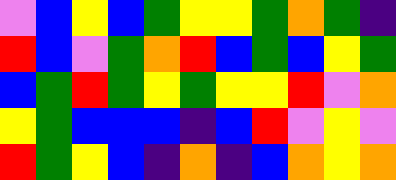[["violet", "blue", "yellow", "blue", "green", "yellow", "yellow", "green", "orange", "green", "indigo"], ["red", "blue", "violet", "green", "orange", "red", "blue", "green", "blue", "yellow", "green"], ["blue", "green", "red", "green", "yellow", "green", "yellow", "yellow", "red", "violet", "orange"], ["yellow", "green", "blue", "blue", "blue", "indigo", "blue", "red", "violet", "yellow", "violet"], ["red", "green", "yellow", "blue", "indigo", "orange", "indigo", "blue", "orange", "yellow", "orange"]]